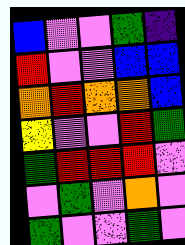[["blue", "violet", "violet", "green", "indigo"], ["red", "violet", "violet", "blue", "blue"], ["orange", "red", "orange", "orange", "blue"], ["yellow", "violet", "violet", "red", "green"], ["green", "red", "red", "red", "violet"], ["violet", "green", "violet", "orange", "violet"], ["green", "violet", "violet", "green", "violet"]]